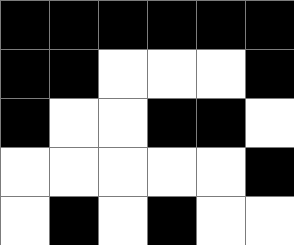[["black", "black", "black", "black", "black", "black"], ["black", "black", "white", "white", "white", "black"], ["black", "white", "white", "black", "black", "white"], ["white", "white", "white", "white", "white", "black"], ["white", "black", "white", "black", "white", "white"]]